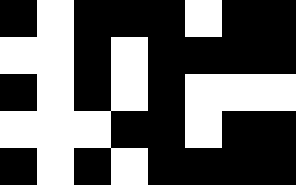[["black", "white", "black", "black", "black", "white", "black", "black"], ["white", "white", "black", "white", "black", "black", "black", "black"], ["black", "white", "black", "white", "black", "white", "white", "white"], ["white", "white", "white", "black", "black", "white", "black", "black"], ["black", "white", "black", "white", "black", "black", "black", "black"]]